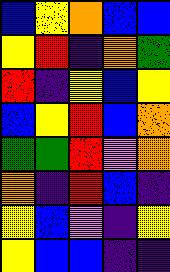[["blue", "yellow", "orange", "blue", "blue"], ["yellow", "red", "indigo", "orange", "green"], ["red", "indigo", "yellow", "blue", "yellow"], ["blue", "yellow", "red", "blue", "orange"], ["green", "green", "red", "violet", "orange"], ["orange", "indigo", "red", "blue", "indigo"], ["yellow", "blue", "violet", "indigo", "yellow"], ["yellow", "blue", "blue", "indigo", "indigo"]]